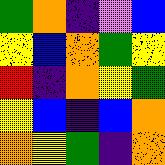[["green", "orange", "indigo", "violet", "blue"], ["yellow", "blue", "orange", "green", "yellow"], ["red", "indigo", "orange", "yellow", "green"], ["yellow", "blue", "indigo", "blue", "orange"], ["orange", "yellow", "green", "indigo", "orange"]]